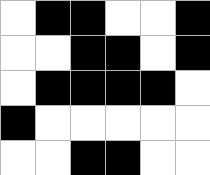[["white", "black", "black", "white", "white", "black"], ["white", "white", "black", "black", "white", "black"], ["white", "black", "black", "black", "black", "white"], ["black", "white", "white", "white", "white", "white"], ["white", "white", "black", "black", "white", "white"]]